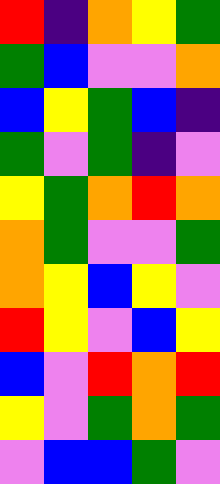[["red", "indigo", "orange", "yellow", "green"], ["green", "blue", "violet", "violet", "orange"], ["blue", "yellow", "green", "blue", "indigo"], ["green", "violet", "green", "indigo", "violet"], ["yellow", "green", "orange", "red", "orange"], ["orange", "green", "violet", "violet", "green"], ["orange", "yellow", "blue", "yellow", "violet"], ["red", "yellow", "violet", "blue", "yellow"], ["blue", "violet", "red", "orange", "red"], ["yellow", "violet", "green", "orange", "green"], ["violet", "blue", "blue", "green", "violet"]]